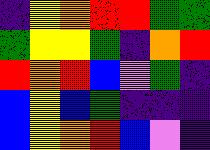[["indigo", "yellow", "orange", "red", "red", "green", "green"], ["green", "yellow", "yellow", "green", "indigo", "orange", "red"], ["red", "orange", "red", "blue", "violet", "green", "indigo"], ["blue", "yellow", "blue", "green", "indigo", "indigo", "indigo"], ["blue", "yellow", "orange", "red", "blue", "violet", "indigo"]]